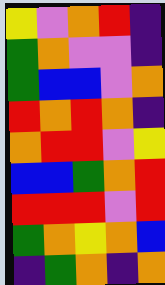[["yellow", "violet", "orange", "red", "indigo"], ["green", "orange", "violet", "violet", "indigo"], ["green", "blue", "blue", "violet", "orange"], ["red", "orange", "red", "orange", "indigo"], ["orange", "red", "red", "violet", "yellow"], ["blue", "blue", "green", "orange", "red"], ["red", "red", "red", "violet", "red"], ["green", "orange", "yellow", "orange", "blue"], ["indigo", "green", "orange", "indigo", "orange"]]